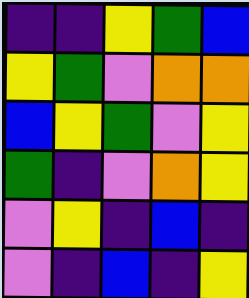[["indigo", "indigo", "yellow", "green", "blue"], ["yellow", "green", "violet", "orange", "orange"], ["blue", "yellow", "green", "violet", "yellow"], ["green", "indigo", "violet", "orange", "yellow"], ["violet", "yellow", "indigo", "blue", "indigo"], ["violet", "indigo", "blue", "indigo", "yellow"]]